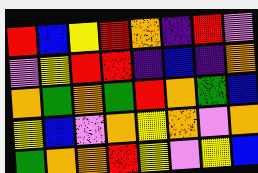[["red", "blue", "yellow", "red", "orange", "indigo", "red", "violet"], ["violet", "yellow", "red", "red", "indigo", "blue", "indigo", "orange"], ["orange", "green", "orange", "green", "red", "orange", "green", "blue"], ["yellow", "blue", "violet", "orange", "yellow", "orange", "violet", "orange"], ["green", "orange", "orange", "red", "yellow", "violet", "yellow", "blue"]]